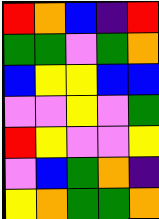[["red", "orange", "blue", "indigo", "red"], ["green", "green", "violet", "green", "orange"], ["blue", "yellow", "yellow", "blue", "blue"], ["violet", "violet", "yellow", "violet", "green"], ["red", "yellow", "violet", "violet", "yellow"], ["violet", "blue", "green", "orange", "indigo"], ["yellow", "orange", "green", "green", "orange"]]